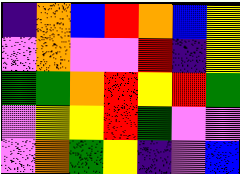[["indigo", "orange", "blue", "red", "orange", "blue", "yellow"], ["violet", "orange", "violet", "violet", "red", "indigo", "yellow"], ["green", "green", "orange", "red", "yellow", "red", "green"], ["violet", "yellow", "yellow", "red", "green", "violet", "violet"], ["violet", "orange", "green", "yellow", "indigo", "violet", "blue"]]